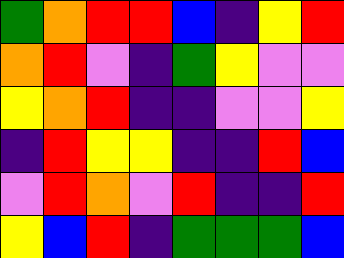[["green", "orange", "red", "red", "blue", "indigo", "yellow", "red"], ["orange", "red", "violet", "indigo", "green", "yellow", "violet", "violet"], ["yellow", "orange", "red", "indigo", "indigo", "violet", "violet", "yellow"], ["indigo", "red", "yellow", "yellow", "indigo", "indigo", "red", "blue"], ["violet", "red", "orange", "violet", "red", "indigo", "indigo", "red"], ["yellow", "blue", "red", "indigo", "green", "green", "green", "blue"]]